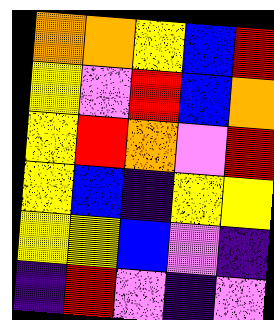[["orange", "orange", "yellow", "blue", "red"], ["yellow", "violet", "red", "blue", "orange"], ["yellow", "red", "orange", "violet", "red"], ["yellow", "blue", "indigo", "yellow", "yellow"], ["yellow", "yellow", "blue", "violet", "indigo"], ["indigo", "red", "violet", "indigo", "violet"]]